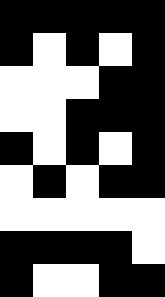[["black", "black", "black", "black", "black"], ["black", "white", "black", "white", "black"], ["white", "white", "white", "black", "black"], ["white", "white", "black", "black", "black"], ["black", "white", "black", "white", "black"], ["white", "black", "white", "black", "black"], ["white", "white", "white", "white", "white"], ["black", "black", "black", "black", "white"], ["black", "white", "white", "black", "black"]]